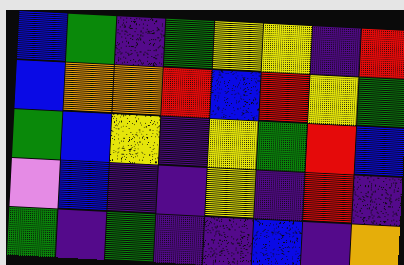[["blue", "green", "indigo", "green", "yellow", "yellow", "indigo", "red"], ["blue", "orange", "orange", "red", "blue", "red", "yellow", "green"], ["green", "blue", "yellow", "indigo", "yellow", "green", "red", "blue"], ["violet", "blue", "indigo", "indigo", "yellow", "indigo", "red", "indigo"], ["green", "indigo", "green", "indigo", "indigo", "blue", "indigo", "orange"]]